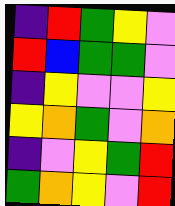[["indigo", "red", "green", "yellow", "violet"], ["red", "blue", "green", "green", "violet"], ["indigo", "yellow", "violet", "violet", "yellow"], ["yellow", "orange", "green", "violet", "orange"], ["indigo", "violet", "yellow", "green", "red"], ["green", "orange", "yellow", "violet", "red"]]